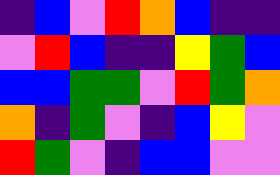[["indigo", "blue", "violet", "red", "orange", "blue", "indigo", "indigo"], ["violet", "red", "blue", "indigo", "indigo", "yellow", "green", "blue"], ["blue", "blue", "green", "green", "violet", "red", "green", "orange"], ["orange", "indigo", "green", "violet", "indigo", "blue", "yellow", "violet"], ["red", "green", "violet", "indigo", "blue", "blue", "violet", "violet"]]